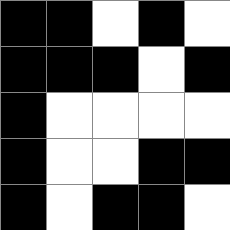[["black", "black", "white", "black", "white"], ["black", "black", "black", "white", "black"], ["black", "white", "white", "white", "white"], ["black", "white", "white", "black", "black"], ["black", "white", "black", "black", "white"]]